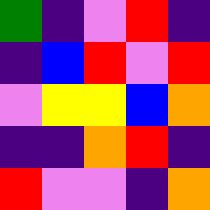[["green", "indigo", "violet", "red", "indigo"], ["indigo", "blue", "red", "violet", "red"], ["violet", "yellow", "yellow", "blue", "orange"], ["indigo", "indigo", "orange", "red", "indigo"], ["red", "violet", "violet", "indigo", "orange"]]